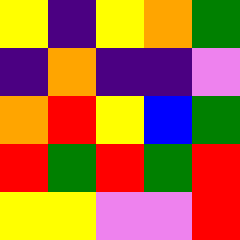[["yellow", "indigo", "yellow", "orange", "green"], ["indigo", "orange", "indigo", "indigo", "violet"], ["orange", "red", "yellow", "blue", "green"], ["red", "green", "red", "green", "red"], ["yellow", "yellow", "violet", "violet", "red"]]